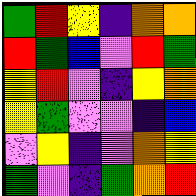[["green", "red", "yellow", "indigo", "orange", "orange"], ["red", "green", "blue", "violet", "red", "green"], ["yellow", "red", "violet", "indigo", "yellow", "orange"], ["yellow", "green", "violet", "violet", "indigo", "blue"], ["violet", "yellow", "indigo", "violet", "orange", "yellow"], ["green", "violet", "indigo", "green", "orange", "red"]]